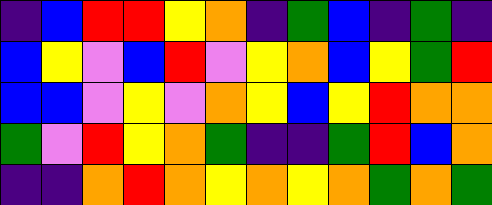[["indigo", "blue", "red", "red", "yellow", "orange", "indigo", "green", "blue", "indigo", "green", "indigo"], ["blue", "yellow", "violet", "blue", "red", "violet", "yellow", "orange", "blue", "yellow", "green", "red"], ["blue", "blue", "violet", "yellow", "violet", "orange", "yellow", "blue", "yellow", "red", "orange", "orange"], ["green", "violet", "red", "yellow", "orange", "green", "indigo", "indigo", "green", "red", "blue", "orange"], ["indigo", "indigo", "orange", "red", "orange", "yellow", "orange", "yellow", "orange", "green", "orange", "green"]]